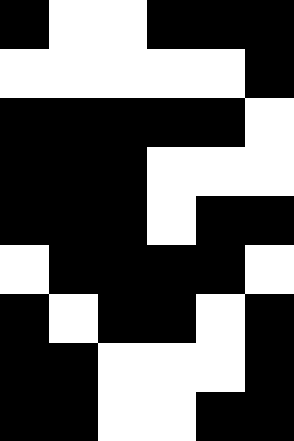[["black", "white", "white", "black", "black", "black"], ["white", "white", "white", "white", "white", "black"], ["black", "black", "black", "black", "black", "white"], ["black", "black", "black", "white", "white", "white"], ["black", "black", "black", "white", "black", "black"], ["white", "black", "black", "black", "black", "white"], ["black", "white", "black", "black", "white", "black"], ["black", "black", "white", "white", "white", "black"], ["black", "black", "white", "white", "black", "black"]]